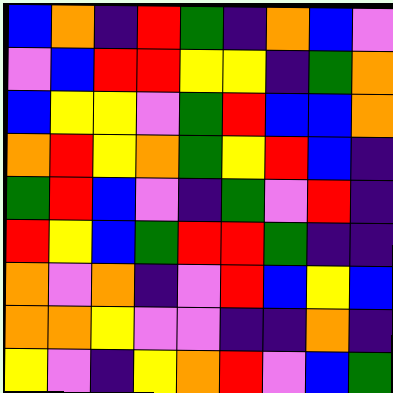[["blue", "orange", "indigo", "red", "green", "indigo", "orange", "blue", "violet"], ["violet", "blue", "red", "red", "yellow", "yellow", "indigo", "green", "orange"], ["blue", "yellow", "yellow", "violet", "green", "red", "blue", "blue", "orange"], ["orange", "red", "yellow", "orange", "green", "yellow", "red", "blue", "indigo"], ["green", "red", "blue", "violet", "indigo", "green", "violet", "red", "indigo"], ["red", "yellow", "blue", "green", "red", "red", "green", "indigo", "indigo"], ["orange", "violet", "orange", "indigo", "violet", "red", "blue", "yellow", "blue"], ["orange", "orange", "yellow", "violet", "violet", "indigo", "indigo", "orange", "indigo"], ["yellow", "violet", "indigo", "yellow", "orange", "red", "violet", "blue", "green"]]